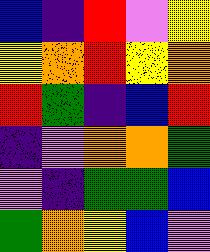[["blue", "indigo", "red", "violet", "yellow"], ["yellow", "orange", "red", "yellow", "orange"], ["red", "green", "indigo", "blue", "red"], ["indigo", "violet", "orange", "orange", "green"], ["violet", "indigo", "green", "green", "blue"], ["green", "orange", "yellow", "blue", "violet"]]